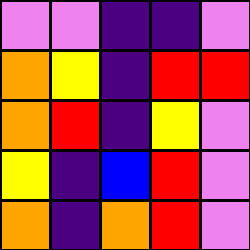[["violet", "violet", "indigo", "indigo", "violet"], ["orange", "yellow", "indigo", "red", "red"], ["orange", "red", "indigo", "yellow", "violet"], ["yellow", "indigo", "blue", "red", "violet"], ["orange", "indigo", "orange", "red", "violet"]]